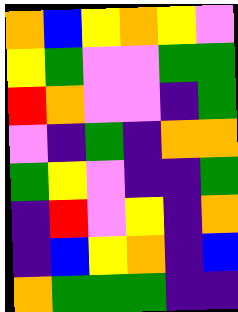[["orange", "blue", "yellow", "orange", "yellow", "violet"], ["yellow", "green", "violet", "violet", "green", "green"], ["red", "orange", "violet", "violet", "indigo", "green"], ["violet", "indigo", "green", "indigo", "orange", "orange"], ["green", "yellow", "violet", "indigo", "indigo", "green"], ["indigo", "red", "violet", "yellow", "indigo", "orange"], ["indigo", "blue", "yellow", "orange", "indigo", "blue"], ["orange", "green", "green", "green", "indigo", "indigo"]]